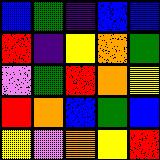[["blue", "green", "indigo", "blue", "blue"], ["red", "indigo", "yellow", "orange", "green"], ["violet", "green", "red", "orange", "yellow"], ["red", "orange", "blue", "green", "blue"], ["yellow", "violet", "orange", "yellow", "red"]]